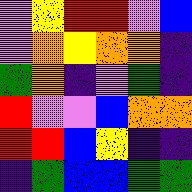[["violet", "yellow", "red", "red", "violet", "blue"], ["violet", "orange", "yellow", "orange", "orange", "indigo"], ["green", "orange", "indigo", "violet", "green", "indigo"], ["red", "violet", "violet", "blue", "orange", "orange"], ["red", "red", "blue", "yellow", "indigo", "indigo"], ["indigo", "green", "blue", "blue", "green", "green"]]